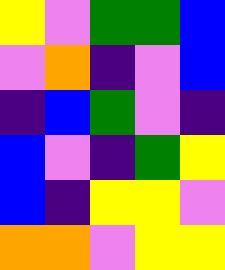[["yellow", "violet", "green", "green", "blue"], ["violet", "orange", "indigo", "violet", "blue"], ["indigo", "blue", "green", "violet", "indigo"], ["blue", "violet", "indigo", "green", "yellow"], ["blue", "indigo", "yellow", "yellow", "violet"], ["orange", "orange", "violet", "yellow", "yellow"]]